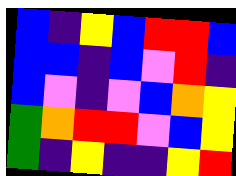[["blue", "indigo", "yellow", "blue", "red", "red", "blue"], ["blue", "blue", "indigo", "blue", "violet", "red", "indigo"], ["blue", "violet", "indigo", "violet", "blue", "orange", "yellow"], ["green", "orange", "red", "red", "violet", "blue", "yellow"], ["green", "indigo", "yellow", "indigo", "indigo", "yellow", "red"]]